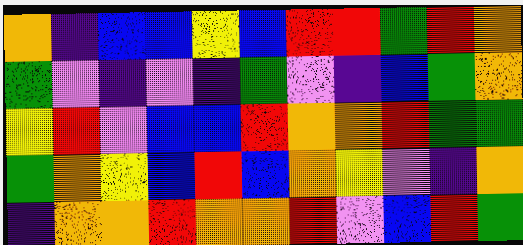[["orange", "indigo", "blue", "blue", "yellow", "blue", "red", "red", "green", "red", "orange"], ["green", "violet", "indigo", "violet", "indigo", "green", "violet", "indigo", "blue", "green", "orange"], ["yellow", "red", "violet", "blue", "blue", "red", "orange", "orange", "red", "green", "green"], ["green", "orange", "yellow", "blue", "red", "blue", "orange", "yellow", "violet", "indigo", "orange"], ["indigo", "orange", "orange", "red", "orange", "orange", "red", "violet", "blue", "red", "green"]]